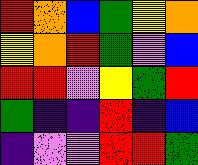[["red", "orange", "blue", "green", "yellow", "orange"], ["yellow", "orange", "red", "green", "violet", "blue"], ["red", "red", "violet", "yellow", "green", "red"], ["green", "indigo", "indigo", "red", "indigo", "blue"], ["indigo", "violet", "violet", "red", "red", "green"]]